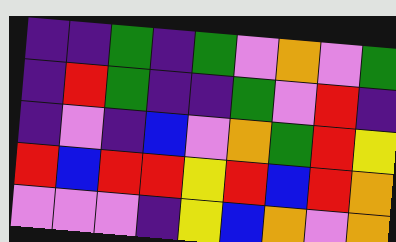[["indigo", "indigo", "green", "indigo", "green", "violet", "orange", "violet", "green"], ["indigo", "red", "green", "indigo", "indigo", "green", "violet", "red", "indigo"], ["indigo", "violet", "indigo", "blue", "violet", "orange", "green", "red", "yellow"], ["red", "blue", "red", "red", "yellow", "red", "blue", "red", "orange"], ["violet", "violet", "violet", "indigo", "yellow", "blue", "orange", "violet", "orange"]]